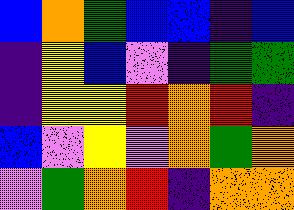[["blue", "orange", "green", "blue", "blue", "indigo", "blue"], ["indigo", "yellow", "blue", "violet", "indigo", "green", "green"], ["indigo", "yellow", "yellow", "red", "orange", "red", "indigo"], ["blue", "violet", "yellow", "violet", "orange", "green", "orange"], ["violet", "green", "orange", "red", "indigo", "orange", "orange"]]